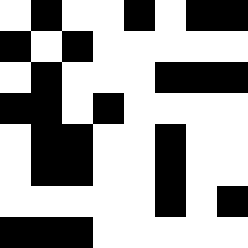[["white", "black", "white", "white", "black", "white", "black", "black"], ["black", "white", "black", "white", "white", "white", "white", "white"], ["white", "black", "white", "white", "white", "black", "black", "black"], ["black", "black", "white", "black", "white", "white", "white", "white"], ["white", "black", "black", "white", "white", "black", "white", "white"], ["white", "black", "black", "white", "white", "black", "white", "white"], ["white", "white", "white", "white", "white", "black", "white", "black"], ["black", "black", "black", "white", "white", "white", "white", "white"]]